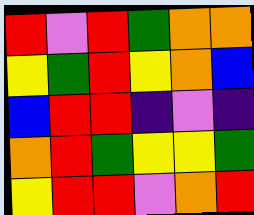[["red", "violet", "red", "green", "orange", "orange"], ["yellow", "green", "red", "yellow", "orange", "blue"], ["blue", "red", "red", "indigo", "violet", "indigo"], ["orange", "red", "green", "yellow", "yellow", "green"], ["yellow", "red", "red", "violet", "orange", "red"]]